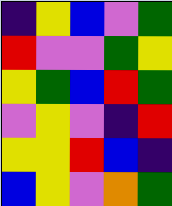[["indigo", "yellow", "blue", "violet", "green"], ["red", "violet", "violet", "green", "yellow"], ["yellow", "green", "blue", "red", "green"], ["violet", "yellow", "violet", "indigo", "red"], ["yellow", "yellow", "red", "blue", "indigo"], ["blue", "yellow", "violet", "orange", "green"]]